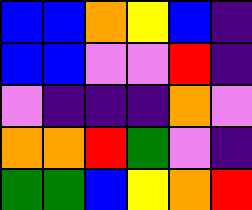[["blue", "blue", "orange", "yellow", "blue", "indigo"], ["blue", "blue", "violet", "violet", "red", "indigo"], ["violet", "indigo", "indigo", "indigo", "orange", "violet"], ["orange", "orange", "red", "green", "violet", "indigo"], ["green", "green", "blue", "yellow", "orange", "red"]]